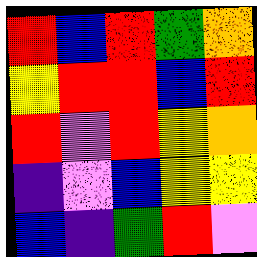[["red", "blue", "red", "green", "orange"], ["yellow", "red", "red", "blue", "red"], ["red", "violet", "red", "yellow", "orange"], ["indigo", "violet", "blue", "yellow", "yellow"], ["blue", "indigo", "green", "red", "violet"]]